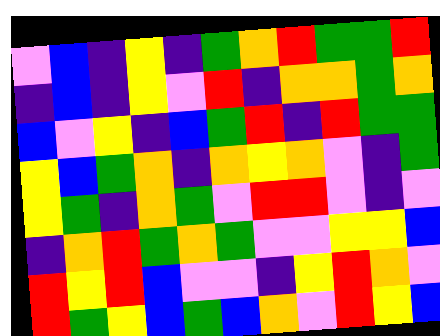[["violet", "blue", "indigo", "yellow", "indigo", "green", "orange", "red", "green", "green", "red"], ["indigo", "blue", "indigo", "yellow", "violet", "red", "indigo", "orange", "orange", "green", "orange"], ["blue", "violet", "yellow", "indigo", "blue", "green", "red", "indigo", "red", "green", "green"], ["yellow", "blue", "green", "orange", "indigo", "orange", "yellow", "orange", "violet", "indigo", "green"], ["yellow", "green", "indigo", "orange", "green", "violet", "red", "red", "violet", "indigo", "violet"], ["indigo", "orange", "red", "green", "orange", "green", "violet", "violet", "yellow", "yellow", "blue"], ["red", "yellow", "red", "blue", "violet", "violet", "indigo", "yellow", "red", "orange", "violet"], ["red", "green", "yellow", "blue", "green", "blue", "orange", "violet", "red", "yellow", "blue"]]